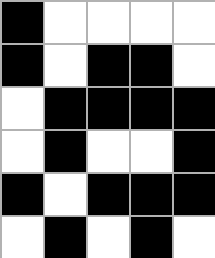[["black", "white", "white", "white", "white"], ["black", "white", "black", "black", "white"], ["white", "black", "black", "black", "black"], ["white", "black", "white", "white", "black"], ["black", "white", "black", "black", "black"], ["white", "black", "white", "black", "white"]]